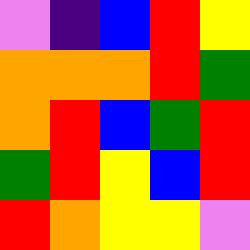[["violet", "indigo", "blue", "red", "yellow"], ["orange", "orange", "orange", "red", "green"], ["orange", "red", "blue", "green", "red"], ["green", "red", "yellow", "blue", "red"], ["red", "orange", "yellow", "yellow", "violet"]]